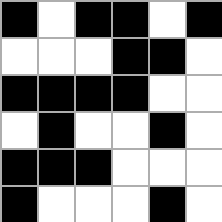[["black", "white", "black", "black", "white", "black"], ["white", "white", "white", "black", "black", "white"], ["black", "black", "black", "black", "white", "white"], ["white", "black", "white", "white", "black", "white"], ["black", "black", "black", "white", "white", "white"], ["black", "white", "white", "white", "black", "white"]]